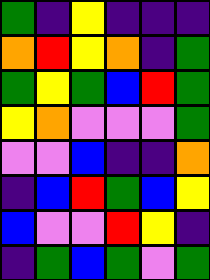[["green", "indigo", "yellow", "indigo", "indigo", "indigo"], ["orange", "red", "yellow", "orange", "indigo", "green"], ["green", "yellow", "green", "blue", "red", "green"], ["yellow", "orange", "violet", "violet", "violet", "green"], ["violet", "violet", "blue", "indigo", "indigo", "orange"], ["indigo", "blue", "red", "green", "blue", "yellow"], ["blue", "violet", "violet", "red", "yellow", "indigo"], ["indigo", "green", "blue", "green", "violet", "green"]]